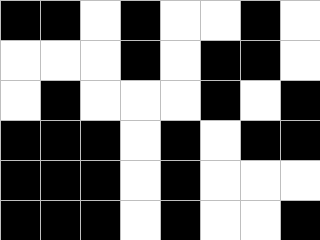[["black", "black", "white", "black", "white", "white", "black", "white"], ["white", "white", "white", "black", "white", "black", "black", "white"], ["white", "black", "white", "white", "white", "black", "white", "black"], ["black", "black", "black", "white", "black", "white", "black", "black"], ["black", "black", "black", "white", "black", "white", "white", "white"], ["black", "black", "black", "white", "black", "white", "white", "black"]]